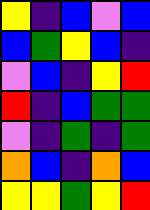[["yellow", "indigo", "blue", "violet", "blue"], ["blue", "green", "yellow", "blue", "indigo"], ["violet", "blue", "indigo", "yellow", "red"], ["red", "indigo", "blue", "green", "green"], ["violet", "indigo", "green", "indigo", "green"], ["orange", "blue", "indigo", "orange", "blue"], ["yellow", "yellow", "green", "yellow", "red"]]